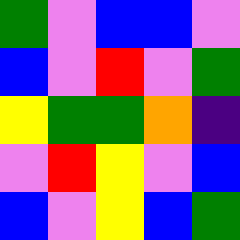[["green", "violet", "blue", "blue", "violet"], ["blue", "violet", "red", "violet", "green"], ["yellow", "green", "green", "orange", "indigo"], ["violet", "red", "yellow", "violet", "blue"], ["blue", "violet", "yellow", "blue", "green"]]